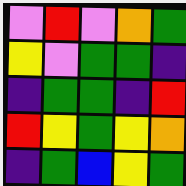[["violet", "red", "violet", "orange", "green"], ["yellow", "violet", "green", "green", "indigo"], ["indigo", "green", "green", "indigo", "red"], ["red", "yellow", "green", "yellow", "orange"], ["indigo", "green", "blue", "yellow", "green"]]